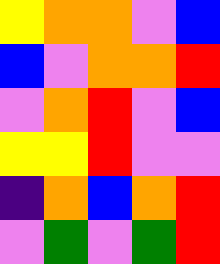[["yellow", "orange", "orange", "violet", "blue"], ["blue", "violet", "orange", "orange", "red"], ["violet", "orange", "red", "violet", "blue"], ["yellow", "yellow", "red", "violet", "violet"], ["indigo", "orange", "blue", "orange", "red"], ["violet", "green", "violet", "green", "red"]]